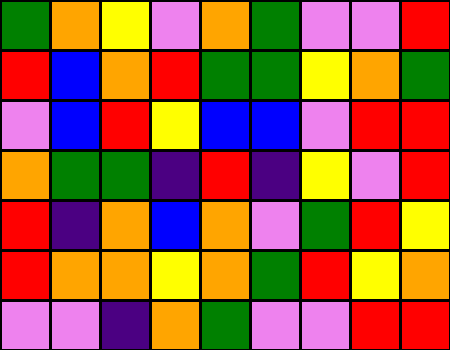[["green", "orange", "yellow", "violet", "orange", "green", "violet", "violet", "red"], ["red", "blue", "orange", "red", "green", "green", "yellow", "orange", "green"], ["violet", "blue", "red", "yellow", "blue", "blue", "violet", "red", "red"], ["orange", "green", "green", "indigo", "red", "indigo", "yellow", "violet", "red"], ["red", "indigo", "orange", "blue", "orange", "violet", "green", "red", "yellow"], ["red", "orange", "orange", "yellow", "orange", "green", "red", "yellow", "orange"], ["violet", "violet", "indigo", "orange", "green", "violet", "violet", "red", "red"]]